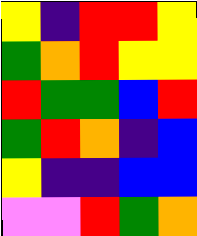[["yellow", "indigo", "red", "red", "yellow"], ["green", "orange", "red", "yellow", "yellow"], ["red", "green", "green", "blue", "red"], ["green", "red", "orange", "indigo", "blue"], ["yellow", "indigo", "indigo", "blue", "blue"], ["violet", "violet", "red", "green", "orange"]]